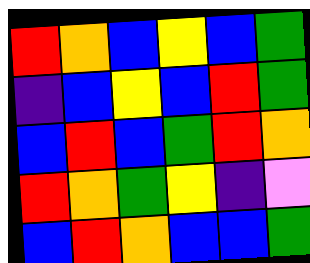[["red", "orange", "blue", "yellow", "blue", "green"], ["indigo", "blue", "yellow", "blue", "red", "green"], ["blue", "red", "blue", "green", "red", "orange"], ["red", "orange", "green", "yellow", "indigo", "violet"], ["blue", "red", "orange", "blue", "blue", "green"]]